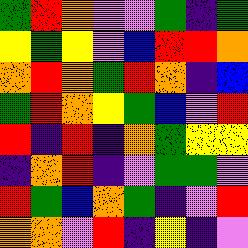[["green", "red", "orange", "violet", "violet", "green", "indigo", "green"], ["yellow", "green", "yellow", "violet", "blue", "red", "red", "orange"], ["orange", "red", "orange", "green", "red", "orange", "indigo", "blue"], ["green", "red", "orange", "yellow", "green", "blue", "violet", "red"], ["red", "indigo", "red", "indigo", "orange", "green", "yellow", "yellow"], ["indigo", "orange", "red", "indigo", "violet", "green", "green", "violet"], ["red", "green", "blue", "orange", "green", "indigo", "violet", "red"], ["orange", "orange", "violet", "red", "indigo", "yellow", "indigo", "violet"]]